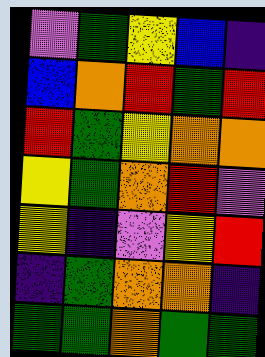[["violet", "green", "yellow", "blue", "indigo"], ["blue", "orange", "red", "green", "red"], ["red", "green", "yellow", "orange", "orange"], ["yellow", "green", "orange", "red", "violet"], ["yellow", "indigo", "violet", "yellow", "red"], ["indigo", "green", "orange", "orange", "indigo"], ["green", "green", "orange", "green", "green"]]